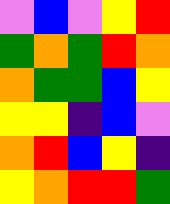[["violet", "blue", "violet", "yellow", "red"], ["green", "orange", "green", "red", "orange"], ["orange", "green", "green", "blue", "yellow"], ["yellow", "yellow", "indigo", "blue", "violet"], ["orange", "red", "blue", "yellow", "indigo"], ["yellow", "orange", "red", "red", "green"]]